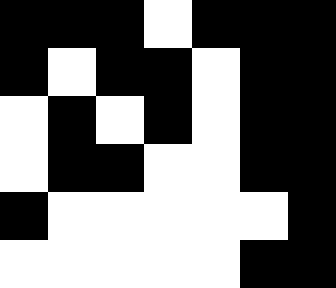[["black", "black", "black", "white", "black", "black", "black"], ["black", "white", "black", "black", "white", "black", "black"], ["white", "black", "white", "black", "white", "black", "black"], ["white", "black", "black", "white", "white", "black", "black"], ["black", "white", "white", "white", "white", "white", "black"], ["white", "white", "white", "white", "white", "black", "black"]]